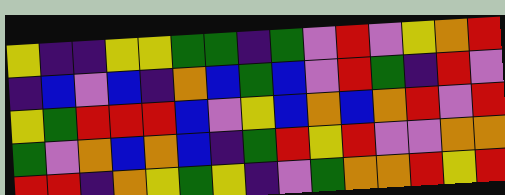[["yellow", "indigo", "indigo", "yellow", "yellow", "green", "green", "indigo", "green", "violet", "red", "violet", "yellow", "orange", "red"], ["indigo", "blue", "violet", "blue", "indigo", "orange", "blue", "green", "blue", "violet", "red", "green", "indigo", "red", "violet"], ["yellow", "green", "red", "red", "red", "blue", "violet", "yellow", "blue", "orange", "blue", "orange", "red", "violet", "red"], ["green", "violet", "orange", "blue", "orange", "blue", "indigo", "green", "red", "yellow", "red", "violet", "violet", "orange", "orange"], ["red", "red", "indigo", "orange", "yellow", "green", "yellow", "indigo", "violet", "green", "orange", "orange", "red", "yellow", "red"]]